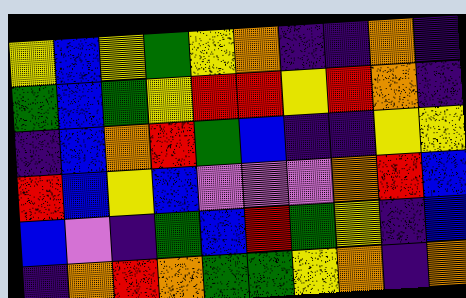[["yellow", "blue", "yellow", "green", "yellow", "orange", "indigo", "indigo", "orange", "indigo"], ["green", "blue", "green", "yellow", "red", "red", "yellow", "red", "orange", "indigo"], ["indigo", "blue", "orange", "red", "green", "blue", "indigo", "indigo", "yellow", "yellow"], ["red", "blue", "yellow", "blue", "violet", "violet", "violet", "orange", "red", "blue"], ["blue", "violet", "indigo", "green", "blue", "red", "green", "yellow", "indigo", "blue"], ["indigo", "orange", "red", "orange", "green", "green", "yellow", "orange", "indigo", "orange"]]